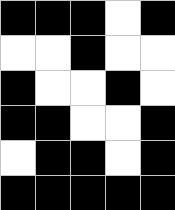[["black", "black", "black", "white", "black"], ["white", "white", "black", "white", "white"], ["black", "white", "white", "black", "white"], ["black", "black", "white", "white", "black"], ["white", "black", "black", "white", "black"], ["black", "black", "black", "black", "black"]]